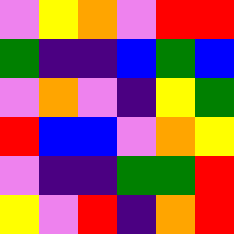[["violet", "yellow", "orange", "violet", "red", "red"], ["green", "indigo", "indigo", "blue", "green", "blue"], ["violet", "orange", "violet", "indigo", "yellow", "green"], ["red", "blue", "blue", "violet", "orange", "yellow"], ["violet", "indigo", "indigo", "green", "green", "red"], ["yellow", "violet", "red", "indigo", "orange", "red"]]